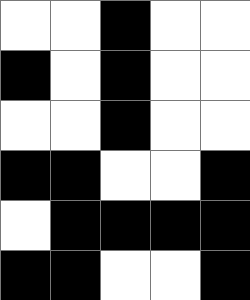[["white", "white", "black", "white", "white"], ["black", "white", "black", "white", "white"], ["white", "white", "black", "white", "white"], ["black", "black", "white", "white", "black"], ["white", "black", "black", "black", "black"], ["black", "black", "white", "white", "black"]]